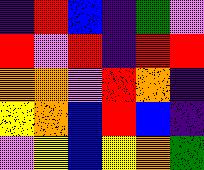[["indigo", "red", "blue", "indigo", "green", "violet"], ["red", "violet", "red", "indigo", "red", "red"], ["orange", "orange", "violet", "red", "orange", "indigo"], ["yellow", "orange", "blue", "red", "blue", "indigo"], ["violet", "yellow", "blue", "yellow", "orange", "green"]]